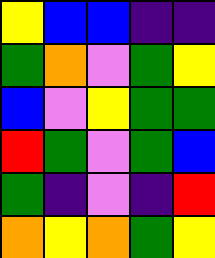[["yellow", "blue", "blue", "indigo", "indigo"], ["green", "orange", "violet", "green", "yellow"], ["blue", "violet", "yellow", "green", "green"], ["red", "green", "violet", "green", "blue"], ["green", "indigo", "violet", "indigo", "red"], ["orange", "yellow", "orange", "green", "yellow"]]